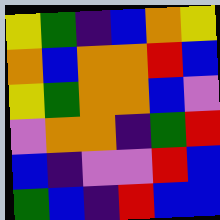[["yellow", "green", "indigo", "blue", "orange", "yellow"], ["orange", "blue", "orange", "orange", "red", "blue"], ["yellow", "green", "orange", "orange", "blue", "violet"], ["violet", "orange", "orange", "indigo", "green", "red"], ["blue", "indigo", "violet", "violet", "red", "blue"], ["green", "blue", "indigo", "red", "blue", "blue"]]